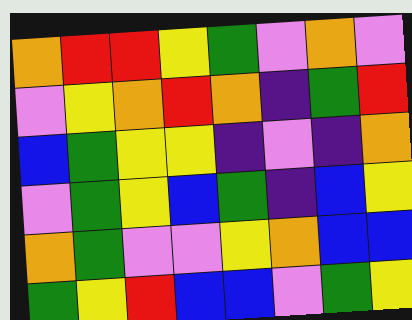[["orange", "red", "red", "yellow", "green", "violet", "orange", "violet"], ["violet", "yellow", "orange", "red", "orange", "indigo", "green", "red"], ["blue", "green", "yellow", "yellow", "indigo", "violet", "indigo", "orange"], ["violet", "green", "yellow", "blue", "green", "indigo", "blue", "yellow"], ["orange", "green", "violet", "violet", "yellow", "orange", "blue", "blue"], ["green", "yellow", "red", "blue", "blue", "violet", "green", "yellow"]]